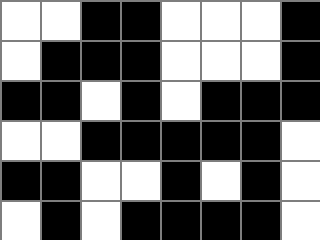[["white", "white", "black", "black", "white", "white", "white", "black"], ["white", "black", "black", "black", "white", "white", "white", "black"], ["black", "black", "white", "black", "white", "black", "black", "black"], ["white", "white", "black", "black", "black", "black", "black", "white"], ["black", "black", "white", "white", "black", "white", "black", "white"], ["white", "black", "white", "black", "black", "black", "black", "white"]]